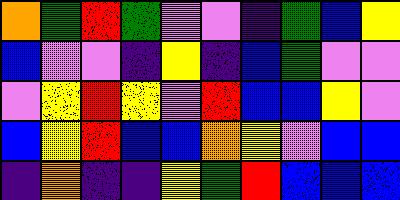[["orange", "green", "red", "green", "violet", "violet", "indigo", "green", "blue", "yellow"], ["blue", "violet", "violet", "indigo", "yellow", "indigo", "blue", "green", "violet", "violet"], ["violet", "yellow", "red", "yellow", "violet", "red", "blue", "blue", "yellow", "violet"], ["blue", "yellow", "red", "blue", "blue", "orange", "yellow", "violet", "blue", "blue"], ["indigo", "orange", "indigo", "indigo", "yellow", "green", "red", "blue", "blue", "blue"]]